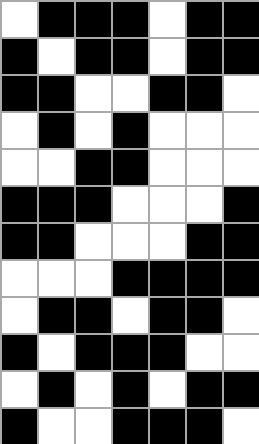[["white", "black", "black", "black", "white", "black", "black"], ["black", "white", "black", "black", "white", "black", "black"], ["black", "black", "white", "white", "black", "black", "white"], ["white", "black", "white", "black", "white", "white", "white"], ["white", "white", "black", "black", "white", "white", "white"], ["black", "black", "black", "white", "white", "white", "black"], ["black", "black", "white", "white", "white", "black", "black"], ["white", "white", "white", "black", "black", "black", "black"], ["white", "black", "black", "white", "black", "black", "white"], ["black", "white", "black", "black", "black", "white", "white"], ["white", "black", "white", "black", "white", "black", "black"], ["black", "white", "white", "black", "black", "black", "white"]]